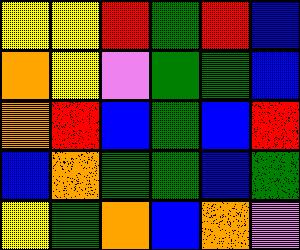[["yellow", "yellow", "red", "green", "red", "blue"], ["orange", "yellow", "violet", "green", "green", "blue"], ["orange", "red", "blue", "green", "blue", "red"], ["blue", "orange", "green", "green", "blue", "green"], ["yellow", "green", "orange", "blue", "orange", "violet"]]